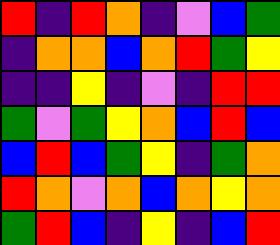[["red", "indigo", "red", "orange", "indigo", "violet", "blue", "green"], ["indigo", "orange", "orange", "blue", "orange", "red", "green", "yellow"], ["indigo", "indigo", "yellow", "indigo", "violet", "indigo", "red", "red"], ["green", "violet", "green", "yellow", "orange", "blue", "red", "blue"], ["blue", "red", "blue", "green", "yellow", "indigo", "green", "orange"], ["red", "orange", "violet", "orange", "blue", "orange", "yellow", "orange"], ["green", "red", "blue", "indigo", "yellow", "indigo", "blue", "red"]]